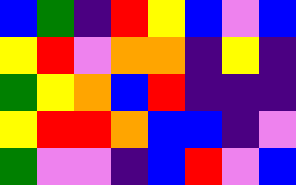[["blue", "green", "indigo", "red", "yellow", "blue", "violet", "blue"], ["yellow", "red", "violet", "orange", "orange", "indigo", "yellow", "indigo"], ["green", "yellow", "orange", "blue", "red", "indigo", "indigo", "indigo"], ["yellow", "red", "red", "orange", "blue", "blue", "indigo", "violet"], ["green", "violet", "violet", "indigo", "blue", "red", "violet", "blue"]]